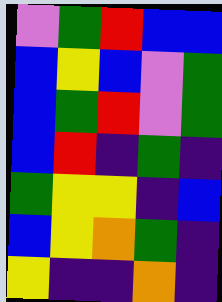[["violet", "green", "red", "blue", "blue"], ["blue", "yellow", "blue", "violet", "green"], ["blue", "green", "red", "violet", "green"], ["blue", "red", "indigo", "green", "indigo"], ["green", "yellow", "yellow", "indigo", "blue"], ["blue", "yellow", "orange", "green", "indigo"], ["yellow", "indigo", "indigo", "orange", "indigo"]]